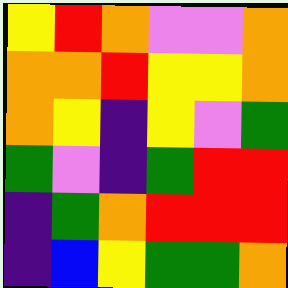[["yellow", "red", "orange", "violet", "violet", "orange"], ["orange", "orange", "red", "yellow", "yellow", "orange"], ["orange", "yellow", "indigo", "yellow", "violet", "green"], ["green", "violet", "indigo", "green", "red", "red"], ["indigo", "green", "orange", "red", "red", "red"], ["indigo", "blue", "yellow", "green", "green", "orange"]]